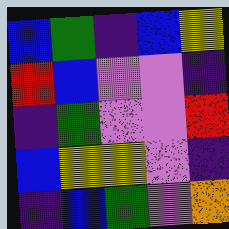[["blue", "green", "indigo", "blue", "yellow"], ["red", "blue", "violet", "violet", "indigo"], ["indigo", "green", "violet", "violet", "red"], ["blue", "yellow", "yellow", "violet", "indigo"], ["indigo", "blue", "green", "violet", "orange"]]